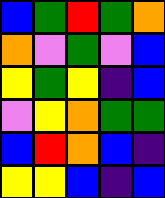[["blue", "green", "red", "green", "orange"], ["orange", "violet", "green", "violet", "blue"], ["yellow", "green", "yellow", "indigo", "blue"], ["violet", "yellow", "orange", "green", "green"], ["blue", "red", "orange", "blue", "indigo"], ["yellow", "yellow", "blue", "indigo", "blue"]]